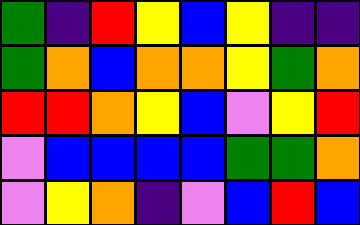[["green", "indigo", "red", "yellow", "blue", "yellow", "indigo", "indigo"], ["green", "orange", "blue", "orange", "orange", "yellow", "green", "orange"], ["red", "red", "orange", "yellow", "blue", "violet", "yellow", "red"], ["violet", "blue", "blue", "blue", "blue", "green", "green", "orange"], ["violet", "yellow", "orange", "indigo", "violet", "blue", "red", "blue"]]